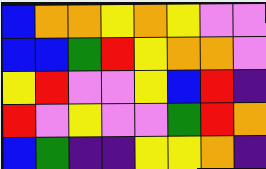[["blue", "orange", "orange", "yellow", "orange", "yellow", "violet", "violet"], ["blue", "blue", "green", "red", "yellow", "orange", "orange", "violet"], ["yellow", "red", "violet", "violet", "yellow", "blue", "red", "indigo"], ["red", "violet", "yellow", "violet", "violet", "green", "red", "orange"], ["blue", "green", "indigo", "indigo", "yellow", "yellow", "orange", "indigo"]]